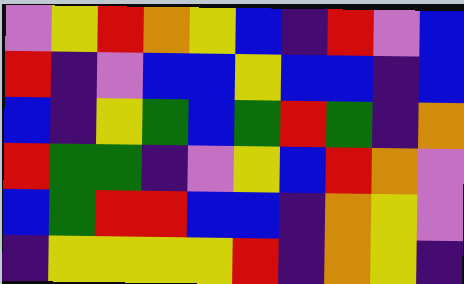[["violet", "yellow", "red", "orange", "yellow", "blue", "indigo", "red", "violet", "blue"], ["red", "indigo", "violet", "blue", "blue", "yellow", "blue", "blue", "indigo", "blue"], ["blue", "indigo", "yellow", "green", "blue", "green", "red", "green", "indigo", "orange"], ["red", "green", "green", "indigo", "violet", "yellow", "blue", "red", "orange", "violet"], ["blue", "green", "red", "red", "blue", "blue", "indigo", "orange", "yellow", "violet"], ["indigo", "yellow", "yellow", "yellow", "yellow", "red", "indigo", "orange", "yellow", "indigo"]]